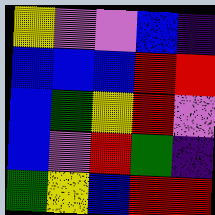[["yellow", "violet", "violet", "blue", "indigo"], ["blue", "blue", "blue", "red", "red"], ["blue", "green", "yellow", "red", "violet"], ["blue", "violet", "red", "green", "indigo"], ["green", "yellow", "blue", "red", "red"]]